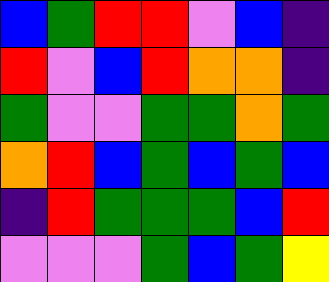[["blue", "green", "red", "red", "violet", "blue", "indigo"], ["red", "violet", "blue", "red", "orange", "orange", "indigo"], ["green", "violet", "violet", "green", "green", "orange", "green"], ["orange", "red", "blue", "green", "blue", "green", "blue"], ["indigo", "red", "green", "green", "green", "blue", "red"], ["violet", "violet", "violet", "green", "blue", "green", "yellow"]]